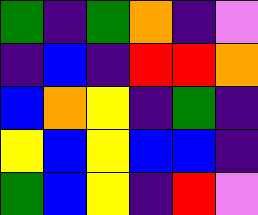[["green", "indigo", "green", "orange", "indigo", "violet"], ["indigo", "blue", "indigo", "red", "red", "orange"], ["blue", "orange", "yellow", "indigo", "green", "indigo"], ["yellow", "blue", "yellow", "blue", "blue", "indigo"], ["green", "blue", "yellow", "indigo", "red", "violet"]]